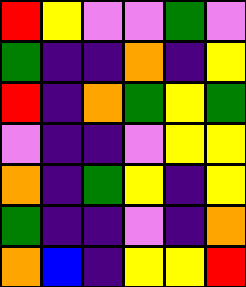[["red", "yellow", "violet", "violet", "green", "violet"], ["green", "indigo", "indigo", "orange", "indigo", "yellow"], ["red", "indigo", "orange", "green", "yellow", "green"], ["violet", "indigo", "indigo", "violet", "yellow", "yellow"], ["orange", "indigo", "green", "yellow", "indigo", "yellow"], ["green", "indigo", "indigo", "violet", "indigo", "orange"], ["orange", "blue", "indigo", "yellow", "yellow", "red"]]